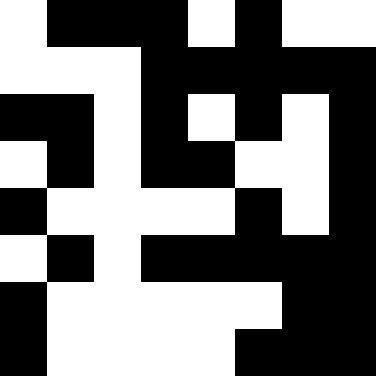[["white", "black", "black", "black", "white", "black", "white", "white"], ["white", "white", "white", "black", "black", "black", "black", "black"], ["black", "black", "white", "black", "white", "black", "white", "black"], ["white", "black", "white", "black", "black", "white", "white", "black"], ["black", "white", "white", "white", "white", "black", "white", "black"], ["white", "black", "white", "black", "black", "black", "black", "black"], ["black", "white", "white", "white", "white", "white", "black", "black"], ["black", "white", "white", "white", "white", "black", "black", "black"]]